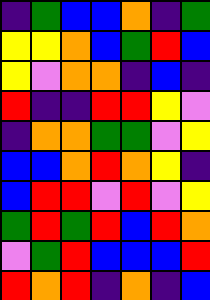[["indigo", "green", "blue", "blue", "orange", "indigo", "green"], ["yellow", "yellow", "orange", "blue", "green", "red", "blue"], ["yellow", "violet", "orange", "orange", "indigo", "blue", "indigo"], ["red", "indigo", "indigo", "red", "red", "yellow", "violet"], ["indigo", "orange", "orange", "green", "green", "violet", "yellow"], ["blue", "blue", "orange", "red", "orange", "yellow", "indigo"], ["blue", "red", "red", "violet", "red", "violet", "yellow"], ["green", "red", "green", "red", "blue", "red", "orange"], ["violet", "green", "red", "blue", "blue", "blue", "red"], ["red", "orange", "red", "indigo", "orange", "indigo", "blue"]]